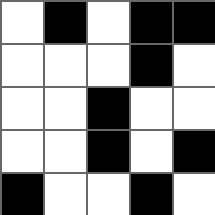[["white", "black", "white", "black", "black"], ["white", "white", "white", "black", "white"], ["white", "white", "black", "white", "white"], ["white", "white", "black", "white", "black"], ["black", "white", "white", "black", "white"]]